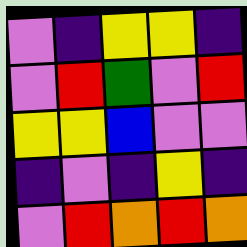[["violet", "indigo", "yellow", "yellow", "indigo"], ["violet", "red", "green", "violet", "red"], ["yellow", "yellow", "blue", "violet", "violet"], ["indigo", "violet", "indigo", "yellow", "indigo"], ["violet", "red", "orange", "red", "orange"]]